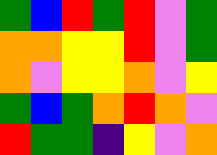[["green", "blue", "red", "green", "red", "violet", "green"], ["orange", "orange", "yellow", "yellow", "red", "violet", "green"], ["orange", "violet", "yellow", "yellow", "orange", "violet", "yellow"], ["green", "blue", "green", "orange", "red", "orange", "violet"], ["red", "green", "green", "indigo", "yellow", "violet", "orange"]]